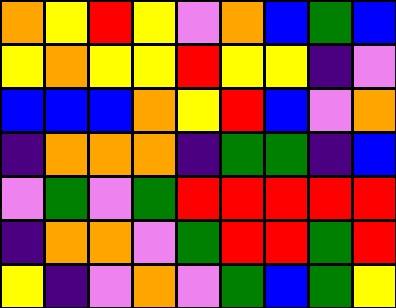[["orange", "yellow", "red", "yellow", "violet", "orange", "blue", "green", "blue"], ["yellow", "orange", "yellow", "yellow", "red", "yellow", "yellow", "indigo", "violet"], ["blue", "blue", "blue", "orange", "yellow", "red", "blue", "violet", "orange"], ["indigo", "orange", "orange", "orange", "indigo", "green", "green", "indigo", "blue"], ["violet", "green", "violet", "green", "red", "red", "red", "red", "red"], ["indigo", "orange", "orange", "violet", "green", "red", "red", "green", "red"], ["yellow", "indigo", "violet", "orange", "violet", "green", "blue", "green", "yellow"]]